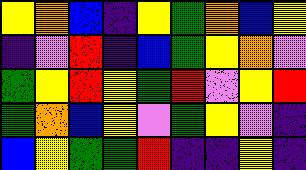[["yellow", "orange", "blue", "indigo", "yellow", "green", "orange", "blue", "yellow"], ["indigo", "violet", "red", "indigo", "blue", "green", "yellow", "orange", "violet"], ["green", "yellow", "red", "yellow", "green", "red", "violet", "yellow", "red"], ["green", "orange", "blue", "yellow", "violet", "green", "yellow", "violet", "indigo"], ["blue", "yellow", "green", "green", "red", "indigo", "indigo", "yellow", "indigo"]]